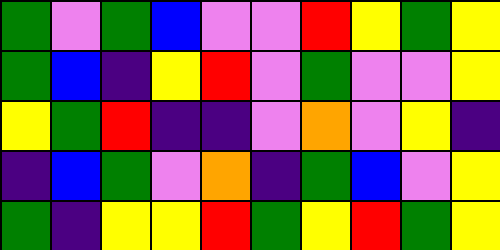[["green", "violet", "green", "blue", "violet", "violet", "red", "yellow", "green", "yellow"], ["green", "blue", "indigo", "yellow", "red", "violet", "green", "violet", "violet", "yellow"], ["yellow", "green", "red", "indigo", "indigo", "violet", "orange", "violet", "yellow", "indigo"], ["indigo", "blue", "green", "violet", "orange", "indigo", "green", "blue", "violet", "yellow"], ["green", "indigo", "yellow", "yellow", "red", "green", "yellow", "red", "green", "yellow"]]